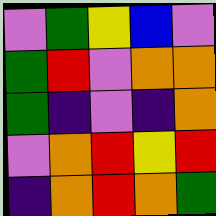[["violet", "green", "yellow", "blue", "violet"], ["green", "red", "violet", "orange", "orange"], ["green", "indigo", "violet", "indigo", "orange"], ["violet", "orange", "red", "yellow", "red"], ["indigo", "orange", "red", "orange", "green"]]